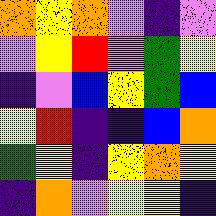[["orange", "yellow", "orange", "violet", "indigo", "violet"], ["violet", "yellow", "red", "violet", "green", "yellow"], ["indigo", "violet", "blue", "yellow", "green", "blue"], ["yellow", "red", "indigo", "indigo", "blue", "orange"], ["green", "yellow", "indigo", "yellow", "orange", "yellow"], ["indigo", "orange", "violet", "yellow", "yellow", "indigo"]]